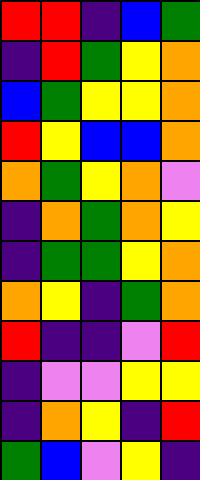[["red", "red", "indigo", "blue", "green"], ["indigo", "red", "green", "yellow", "orange"], ["blue", "green", "yellow", "yellow", "orange"], ["red", "yellow", "blue", "blue", "orange"], ["orange", "green", "yellow", "orange", "violet"], ["indigo", "orange", "green", "orange", "yellow"], ["indigo", "green", "green", "yellow", "orange"], ["orange", "yellow", "indigo", "green", "orange"], ["red", "indigo", "indigo", "violet", "red"], ["indigo", "violet", "violet", "yellow", "yellow"], ["indigo", "orange", "yellow", "indigo", "red"], ["green", "blue", "violet", "yellow", "indigo"]]